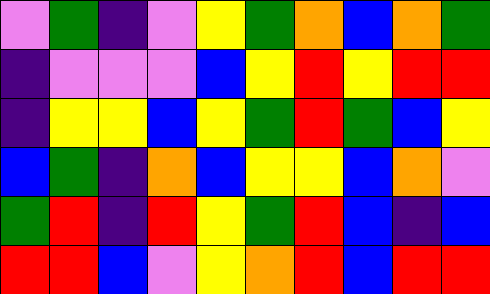[["violet", "green", "indigo", "violet", "yellow", "green", "orange", "blue", "orange", "green"], ["indigo", "violet", "violet", "violet", "blue", "yellow", "red", "yellow", "red", "red"], ["indigo", "yellow", "yellow", "blue", "yellow", "green", "red", "green", "blue", "yellow"], ["blue", "green", "indigo", "orange", "blue", "yellow", "yellow", "blue", "orange", "violet"], ["green", "red", "indigo", "red", "yellow", "green", "red", "blue", "indigo", "blue"], ["red", "red", "blue", "violet", "yellow", "orange", "red", "blue", "red", "red"]]